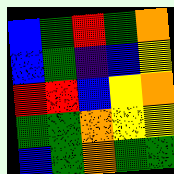[["blue", "green", "red", "green", "orange"], ["blue", "green", "indigo", "blue", "yellow"], ["red", "red", "blue", "yellow", "orange"], ["green", "green", "orange", "yellow", "yellow"], ["blue", "green", "orange", "green", "green"]]